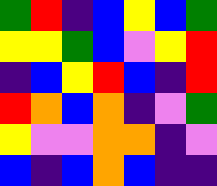[["green", "red", "indigo", "blue", "yellow", "blue", "green"], ["yellow", "yellow", "green", "blue", "violet", "yellow", "red"], ["indigo", "blue", "yellow", "red", "blue", "indigo", "red"], ["red", "orange", "blue", "orange", "indigo", "violet", "green"], ["yellow", "violet", "violet", "orange", "orange", "indigo", "violet"], ["blue", "indigo", "blue", "orange", "blue", "indigo", "indigo"]]